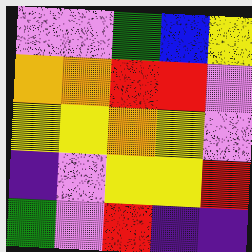[["violet", "violet", "green", "blue", "yellow"], ["orange", "orange", "red", "red", "violet"], ["yellow", "yellow", "orange", "yellow", "violet"], ["indigo", "violet", "yellow", "yellow", "red"], ["green", "violet", "red", "indigo", "indigo"]]